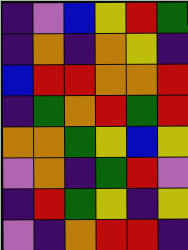[["indigo", "violet", "blue", "yellow", "red", "green"], ["indigo", "orange", "indigo", "orange", "yellow", "indigo"], ["blue", "red", "red", "orange", "orange", "red"], ["indigo", "green", "orange", "red", "green", "red"], ["orange", "orange", "green", "yellow", "blue", "yellow"], ["violet", "orange", "indigo", "green", "red", "violet"], ["indigo", "red", "green", "yellow", "indigo", "yellow"], ["violet", "indigo", "orange", "red", "red", "indigo"]]